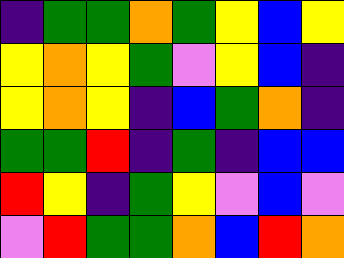[["indigo", "green", "green", "orange", "green", "yellow", "blue", "yellow"], ["yellow", "orange", "yellow", "green", "violet", "yellow", "blue", "indigo"], ["yellow", "orange", "yellow", "indigo", "blue", "green", "orange", "indigo"], ["green", "green", "red", "indigo", "green", "indigo", "blue", "blue"], ["red", "yellow", "indigo", "green", "yellow", "violet", "blue", "violet"], ["violet", "red", "green", "green", "orange", "blue", "red", "orange"]]